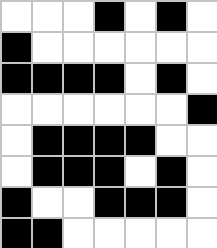[["white", "white", "white", "black", "white", "black", "white"], ["black", "white", "white", "white", "white", "white", "white"], ["black", "black", "black", "black", "white", "black", "white"], ["white", "white", "white", "white", "white", "white", "black"], ["white", "black", "black", "black", "black", "white", "white"], ["white", "black", "black", "black", "white", "black", "white"], ["black", "white", "white", "black", "black", "black", "white"], ["black", "black", "white", "white", "white", "white", "white"]]